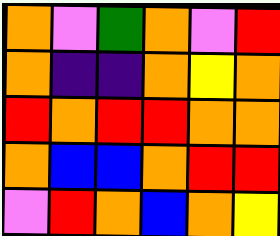[["orange", "violet", "green", "orange", "violet", "red"], ["orange", "indigo", "indigo", "orange", "yellow", "orange"], ["red", "orange", "red", "red", "orange", "orange"], ["orange", "blue", "blue", "orange", "red", "red"], ["violet", "red", "orange", "blue", "orange", "yellow"]]